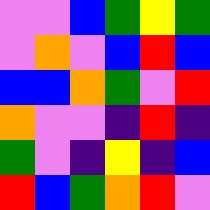[["violet", "violet", "blue", "green", "yellow", "green"], ["violet", "orange", "violet", "blue", "red", "blue"], ["blue", "blue", "orange", "green", "violet", "red"], ["orange", "violet", "violet", "indigo", "red", "indigo"], ["green", "violet", "indigo", "yellow", "indigo", "blue"], ["red", "blue", "green", "orange", "red", "violet"]]